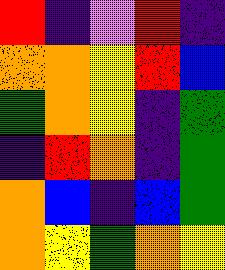[["red", "indigo", "violet", "red", "indigo"], ["orange", "orange", "yellow", "red", "blue"], ["green", "orange", "yellow", "indigo", "green"], ["indigo", "red", "orange", "indigo", "green"], ["orange", "blue", "indigo", "blue", "green"], ["orange", "yellow", "green", "orange", "yellow"]]